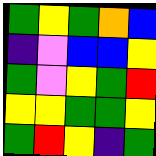[["green", "yellow", "green", "orange", "blue"], ["indigo", "violet", "blue", "blue", "yellow"], ["green", "violet", "yellow", "green", "red"], ["yellow", "yellow", "green", "green", "yellow"], ["green", "red", "yellow", "indigo", "green"]]